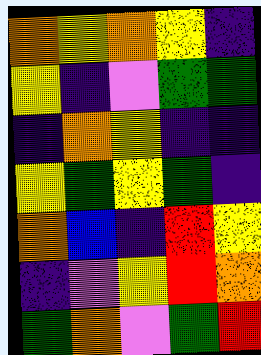[["orange", "yellow", "orange", "yellow", "indigo"], ["yellow", "indigo", "violet", "green", "green"], ["indigo", "orange", "yellow", "indigo", "indigo"], ["yellow", "green", "yellow", "green", "indigo"], ["orange", "blue", "indigo", "red", "yellow"], ["indigo", "violet", "yellow", "red", "orange"], ["green", "orange", "violet", "green", "red"]]